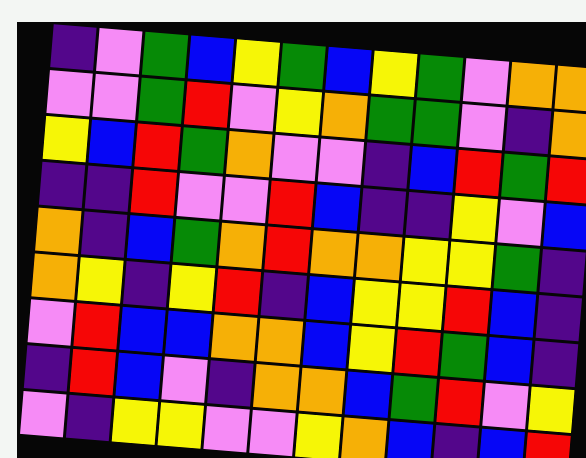[["indigo", "violet", "green", "blue", "yellow", "green", "blue", "yellow", "green", "violet", "orange", "orange"], ["violet", "violet", "green", "red", "violet", "yellow", "orange", "green", "green", "violet", "indigo", "orange"], ["yellow", "blue", "red", "green", "orange", "violet", "violet", "indigo", "blue", "red", "green", "red"], ["indigo", "indigo", "red", "violet", "violet", "red", "blue", "indigo", "indigo", "yellow", "violet", "blue"], ["orange", "indigo", "blue", "green", "orange", "red", "orange", "orange", "yellow", "yellow", "green", "indigo"], ["orange", "yellow", "indigo", "yellow", "red", "indigo", "blue", "yellow", "yellow", "red", "blue", "indigo"], ["violet", "red", "blue", "blue", "orange", "orange", "blue", "yellow", "red", "green", "blue", "indigo"], ["indigo", "red", "blue", "violet", "indigo", "orange", "orange", "blue", "green", "red", "violet", "yellow"], ["violet", "indigo", "yellow", "yellow", "violet", "violet", "yellow", "orange", "blue", "indigo", "blue", "red"]]